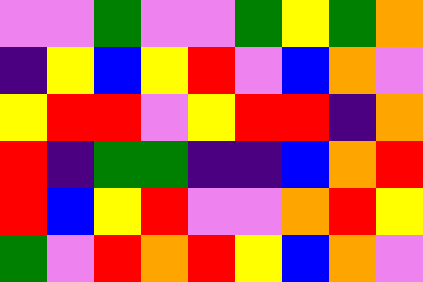[["violet", "violet", "green", "violet", "violet", "green", "yellow", "green", "orange"], ["indigo", "yellow", "blue", "yellow", "red", "violet", "blue", "orange", "violet"], ["yellow", "red", "red", "violet", "yellow", "red", "red", "indigo", "orange"], ["red", "indigo", "green", "green", "indigo", "indigo", "blue", "orange", "red"], ["red", "blue", "yellow", "red", "violet", "violet", "orange", "red", "yellow"], ["green", "violet", "red", "orange", "red", "yellow", "blue", "orange", "violet"]]